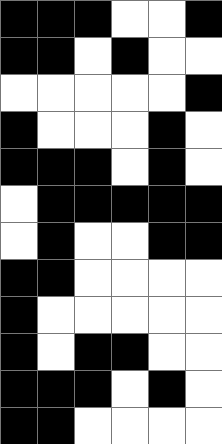[["black", "black", "black", "white", "white", "black"], ["black", "black", "white", "black", "white", "white"], ["white", "white", "white", "white", "white", "black"], ["black", "white", "white", "white", "black", "white"], ["black", "black", "black", "white", "black", "white"], ["white", "black", "black", "black", "black", "black"], ["white", "black", "white", "white", "black", "black"], ["black", "black", "white", "white", "white", "white"], ["black", "white", "white", "white", "white", "white"], ["black", "white", "black", "black", "white", "white"], ["black", "black", "black", "white", "black", "white"], ["black", "black", "white", "white", "white", "white"]]